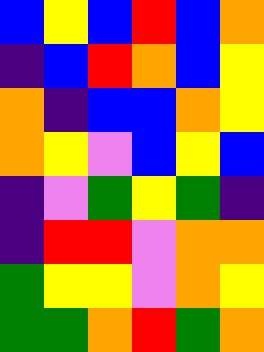[["blue", "yellow", "blue", "red", "blue", "orange"], ["indigo", "blue", "red", "orange", "blue", "yellow"], ["orange", "indigo", "blue", "blue", "orange", "yellow"], ["orange", "yellow", "violet", "blue", "yellow", "blue"], ["indigo", "violet", "green", "yellow", "green", "indigo"], ["indigo", "red", "red", "violet", "orange", "orange"], ["green", "yellow", "yellow", "violet", "orange", "yellow"], ["green", "green", "orange", "red", "green", "orange"]]